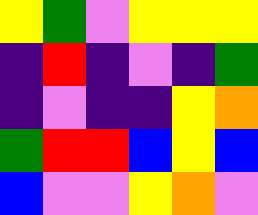[["yellow", "green", "violet", "yellow", "yellow", "yellow"], ["indigo", "red", "indigo", "violet", "indigo", "green"], ["indigo", "violet", "indigo", "indigo", "yellow", "orange"], ["green", "red", "red", "blue", "yellow", "blue"], ["blue", "violet", "violet", "yellow", "orange", "violet"]]